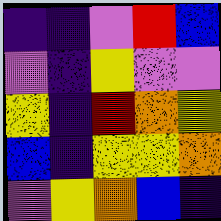[["indigo", "indigo", "violet", "red", "blue"], ["violet", "indigo", "yellow", "violet", "violet"], ["yellow", "indigo", "red", "orange", "yellow"], ["blue", "indigo", "yellow", "yellow", "orange"], ["violet", "yellow", "orange", "blue", "indigo"]]